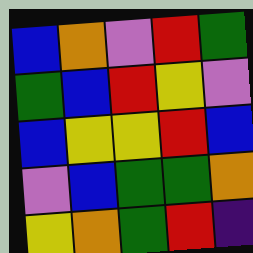[["blue", "orange", "violet", "red", "green"], ["green", "blue", "red", "yellow", "violet"], ["blue", "yellow", "yellow", "red", "blue"], ["violet", "blue", "green", "green", "orange"], ["yellow", "orange", "green", "red", "indigo"]]